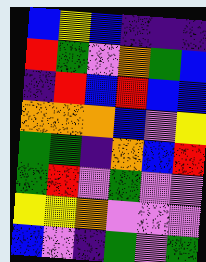[["blue", "yellow", "blue", "indigo", "indigo", "indigo"], ["red", "green", "violet", "orange", "green", "blue"], ["indigo", "red", "blue", "red", "blue", "blue"], ["orange", "orange", "orange", "blue", "violet", "yellow"], ["green", "green", "indigo", "orange", "blue", "red"], ["green", "red", "violet", "green", "violet", "violet"], ["yellow", "yellow", "orange", "violet", "violet", "violet"], ["blue", "violet", "indigo", "green", "violet", "green"]]